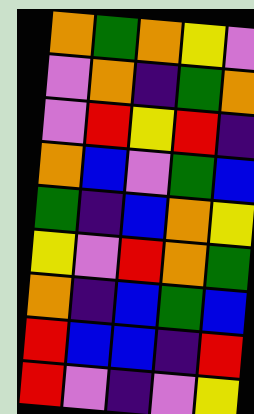[["orange", "green", "orange", "yellow", "violet"], ["violet", "orange", "indigo", "green", "orange"], ["violet", "red", "yellow", "red", "indigo"], ["orange", "blue", "violet", "green", "blue"], ["green", "indigo", "blue", "orange", "yellow"], ["yellow", "violet", "red", "orange", "green"], ["orange", "indigo", "blue", "green", "blue"], ["red", "blue", "blue", "indigo", "red"], ["red", "violet", "indigo", "violet", "yellow"]]